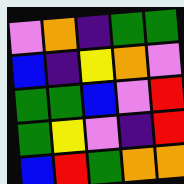[["violet", "orange", "indigo", "green", "green"], ["blue", "indigo", "yellow", "orange", "violet"], ["green", "green", "blue", "violet", "red"], ["green", "yellow", "violet", "indigo", "red"], ["blue", "red", "green", "orange", "orange"]]